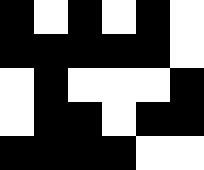[["black", "white", "black", "white", "black", "white"], ["black", "black", "black", "black", "black", "white"], ["white", "black", "white", "white", "white", "black"], ["white", "black", "black", "white", "black", "black"], ["black", "black", "black", "black", "white", "white"]]